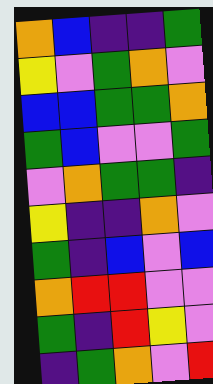[["orange", "blue", "indigo", "indigo", "green"], ["yellow", "violet", "green", "orange", "violet"], ["blue", "blue", "green", "green", "orange"], ["green", "blue", "violet", "violet", "green"], ["violet", "orange", "green", "green", "indigo"], ["yellow", "indigo", "indigo", "orange", "violet"], ["green", "indigo", "blue", "violet", "blue"], ["orange", "red", "red", "violet", "violet"], ["green", "indigo", "red", "yellow", "violet"], ["indigo", "green", "orange", "violet", "red"]]